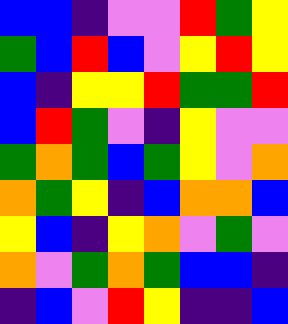[["blue", "blue", "indigo", "violet", "violet", "red", "green", "yellow"], ["green", "blue", "red", "blue", "violet", "yellow", "red", "yellow"], ["blue", "indigo", "yellow", "yellow", "red", "green", "green", "red"], ["blue", "red", "green", "violet", "indigo", "yellow", "violet", "violet"], ["green", "orange", "green", "blue", "green", "yellow", "violet", "orange"], ["orange", "green", "yellow", "indigo", "blue", "orange", "orange", "blue"], ["yellow", "blue", "indigo", "yellow", "orange", "violet", "green", "violet"], ["orange", "violet", "green", "orange", "green", "blue", "blue", "indigo"], ["indigo", "blue", "violet", "red", "yellow", "indigo", "indigo", "blue"]]